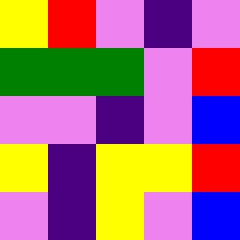[["yellow", "red", "violet", "indigo", "violet"], ["green", "green", "green", "violet", "red"], ["violet", "violet", "indigo", "violet", "blue"], ["yellow", "indigo", "yellow", "yellow", "red"], ["violet", "indigo", "yellow", "violet", "blue"]]